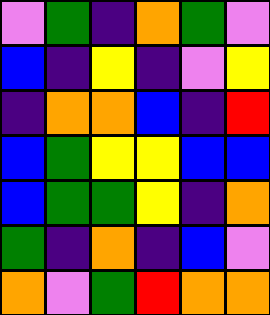[["violet", "green", "indigo", "orange", "green", "violet"], ["blue", "indigo", "yellow", "indigo", "violet", "yellow"], ["indigo", "orange", "orange", "blue", "indigo", "red"], ["blue", "green", "yellow", "yellow", "blue", "blue"], ["blue", "green", "green", "yellow", "indigo", "orange"], ["green", "indigo", "orange", "indigo", "blue", "violet"], ["orange", "violet", "green", "red", "orange", "orange"]]